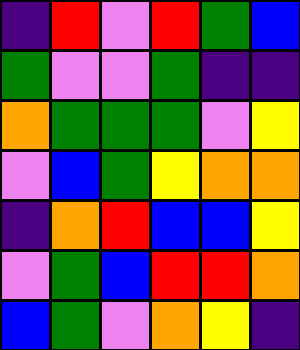[["indigo", "red", "violet", "red", "green", "blue"], ["green", "violet", "violet", "green", "indigo", "indigo"], ["orange", "green", "green", "green", "violet", "yellow"], ["violet", "blue", "green", "yellow", "orange", "orange"], ["indigo", "orange", "red", "blue", "blue", "yellow"], ["violet", "green", "blue", "red", "red", "orange"], ["blue", "green", "violet", "orange", "yellow", "indigo"]]